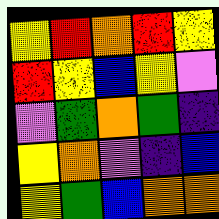[["yellow", "red", "orange", "red", "yellow"], ["red", "yellow", "blue", "yellow", "violet"], ["violet", "green", "orange", "green", "indigo"], ["yellow", "orange", "violet", "indigo", "blue"], ["yellow", "green", "blue", "orange", "orange"]]